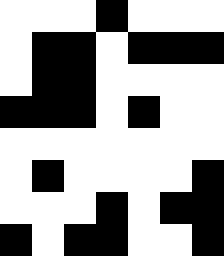[["white", "white", "white", "black", "white", "white", "white"], ["white", "black", "black", "white", "black", "black", "black"], ["white", "black", "black", "white", "white", "white", "white"], ["black", "black", "black", "white", "black", "white", "white"], ["white", "white", "white", "white", "white", "white", "white"], ["white", "black", "white", "white", "white", "white", "black"], ["white", "white", "white", "black", "white", "black", "black"], ["black", "white", "black", "black", "white", "white", "black"]]